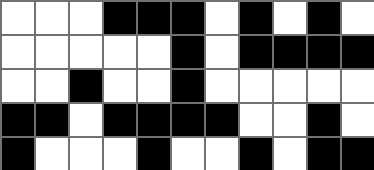[["white", "white", "white", "black", "black", "black", "white", "black", "white", "black", "white"], ["white", "white", "white", "white", "white", "black", "white", "black", "black", "black", "black"], ["white", "white", "black", "white", "white", "black", "white", "white", "white", "white", "white"], ["black", "black", "white", "black", "black", "black", "black", "white", "white", "black", "white"], ["black", "white", "white", "white", "black", "white", "white", "black", "white", "black", "black"]]